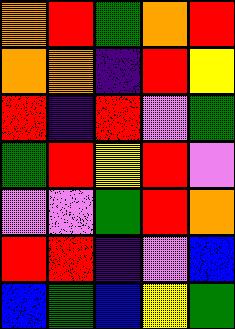[["orange", "red", "green", "orange", "red"], ["orange", "orange", "indigo", "red", "yellow"], ["red", "indigo", "red", "violet", "green"], ["green", "red", "yellow", "red", "violet"], ["violet", "violet", "green", "red", "orange"], ["red", "red", "indigo", "violet", "blue"], ["blue", "green", "blue", "yellow", "green"]]